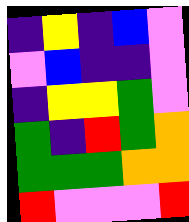[["indigo", "yellow", "indigo", "blue", "violet"], ["violet", "blue", "indigo", "indigo", "violet"], ["indigo", "yellow", "yellow", "green", "violet"], ["green", "indigo", "red", "green", "orange"], ["green", "green", "green", "orange", "orange"], ["red", "violet", "violet", "violet", "red"]]